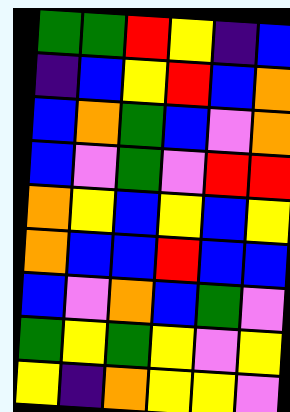[["green", "green", "red", "yellow", "indigo", "blue"], ["indigo", "blue", "yellow", "red", "blue", "orange"], ["blue", "orange", "green", "blue", "violet", "orange"], ["blue", "violet", "green", "violet", "red", "red"], ["orange", "yellow", "blue", "yellow", "blue", "yellow"], ["orange", "blue", "blue", "red", "blue", "blue"], ["blue", "violet", "orange", "blue", "green", "violet"], ["green", "yellow", "green", "yellow", "violet", "yellow"], ["yellow", "indigo", "orange", "yellow", "yellow", "violet"]]